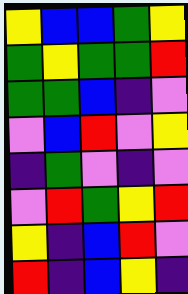[["yellow", "blue", "blue", "green", "yellow"], ["green", "yellow", "green", "green", "red"], ["green", "green", "blue", "indigo", "violet"], ["violet", "blue", "red", "violet", "yellow"], ["indigo", "green", "violet", "indigo", "violet"], ["violet", "red", "green", "yellow", "red"], ["yellow", "indigo", "blue", "red", "violet"], ["red", "indigo", "blue", "yellow", "indigo"]]